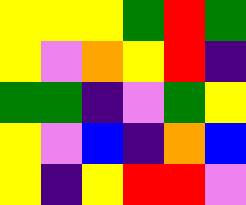[["yellow", "yellow", "yellow", "green", "red", "green"], ["yellow", "violet", "orange", "yellow", "red", "indigo"], ["green", "green", "indigo", "violet", "green", "yellow"], ["yellow", "violet", "blue", "indigo", "orange", "blue"], ["yellow", "indigo", "yellow", "red", "red", "violet"]]